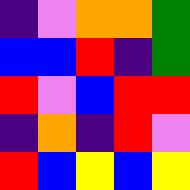[["indigo", "violet", "orange", "orange", "green"], ["blue", "blue", "red", "indigo", "green"], ["red", "violet", "blue", "red", "red"], ["indigo", "orange", "indigo", "red", "violet"], ["red", "blue", "yellow", "blue", "yellow"]]